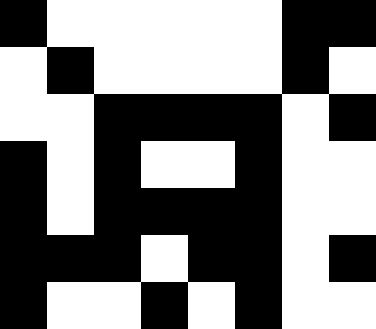[["black", "white", "white", "white", "white", "white", "black", "black"], ["white", "black", "white", "white", "white", "white", "black", "white"], ["white", "white", "black", "black", "black", "black", "white", "black"], ["black", "white", "black", "white", "white", "black", "white", "white"], ["black", "white", "black", "black", "black", "black", "white", "white"], ["black", "black", "black", "white", "black", "black", "white", "black"], ["black", "white", "white", "black", "white", "black", "white", "white"]]